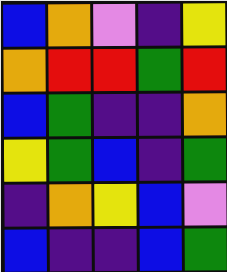[["blue", "orange", "violet", "indigo", "yellow"], ["orange", "red", "red", "green", "red"], ["blue", "green", "indigo", "indigo", "orange"], ["yellow", "green", "blue", "indigo", "green"], ["indigo", "orange", "yellow", "blue", "violet"], ["blue", "indigo", "indigo", "blue", "green"]]